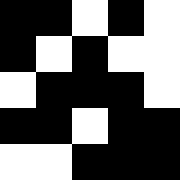[["black", "black", "white", "black", "white"], ["black", "white", "black", "white", "white"], ["white", "black", "black", "black", "white"], ["black", "black", "white", "black", "black"], ["white", "white", "black", "black", "black"]]